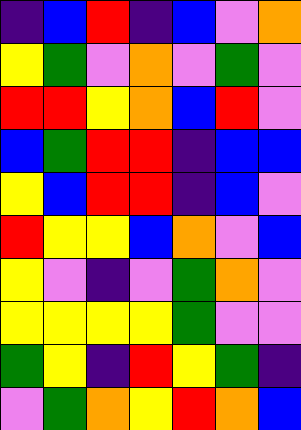[["indigo", "blue", "red", "indigo", "blue", "violet", "orange"], ["yellow", "green", "violet", "orange", "violet", "green", "violet"], ["red", "red", "yellow", "orange", "blue", "red", "violet"], ["blue", "green", "red", "red", "indigo", "blue", "blue"], ["yellow", "blue", "red", "red", "indigo", "blue", "violet"], ["red", "yellow", "yellow", "blue", "orange", "violet", "blue"], ["yellow", "violet", "indigo", "violet", "green", "orange", "violet"], ["yellow", "yellow", "yellow", "yellow", "green", "violet", "violet"], ["green", "yellow", "indigo", "red", "yellow", "green", "indigo"], ["violet", "green", "orange", "yellow", "red", "orange", "blue"]]